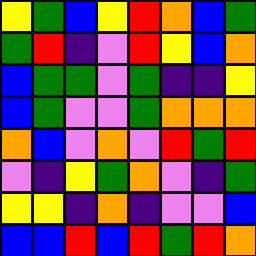[["yellow", "green", "blue", "yellow", "red", "orange", "blue", "green"], ["green", "red", "indigo", "violet", "red", "yellow", "blue", "orange"], ["blue", "green", "green", "violet", "green", "indigo", "indigo", "yellow"], ["blue", "green", "violet", "violet", "green", "orange", "orange", "orange"], ["orange", "blue", "violet", "orange", "violet", "red", "green", "red"], ["violet", "indigo", "yellow", "green", "orange", "violet", "indigo", "green"], ["yellow", "yellow", "indigo", "orange", "indigo", "violet", "violet", "blue"], ["blue", "blue", "red", "blue", "red", "green", "red", "orange"]]